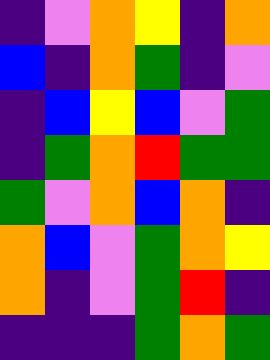[["indigo", "violet", "orange", "yellow", "indigo", "orange"], ["blue", "indigo", "orange", "green", "indigo", "violet"], ["indigo", "blue", "yellow", "blue", "violet", "green"], ["indigo", "green", "orange", "red", "green", "green"], ["green", "violet", "orange", "blue", "orange", "indigo"], ["orange", "blue", "violet", "green", "orange", "yellow"], ["orange", "indigo", "violet", "green", "red", "indigo"], ["indigo", "indigo", "indigo", "green", "orange", "green"]]